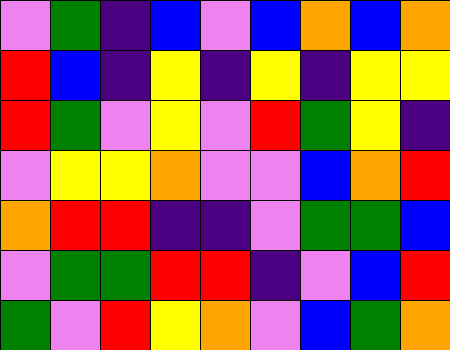[["violet", "green", "indigo", "blue", "violet", "blue", "orange", "blue", "orange"], ["red", "blue", "indigo", "yellow", "indigo", "yellow", "indigo", "yellow", "yellow"], ["red", "green", "violet", "yellow", "violet", "red", "green", "yellow", "indigo"], ["violet", "yellow", "yellow", "orange", "violet", "violet", "blue", "orange", "red"], ["orange", "red", "red", "indigo", "indigo", "violet", "green", "green", "blue"], ["violet", "green", "green", "red", "red", "indigo", "violet", "blue", "red"], ["green", "violet", "red", "yellow", "orange", "violet", "blue", "green", "orange"]]